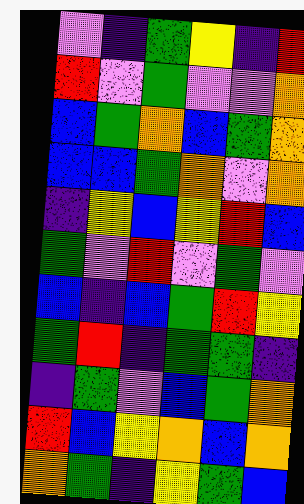[["violet", "indigo", "green", "yellow", "indigo", "red"], ["red", "violet", "green", "violet", "violet", "orange"], ["blue", "green", "orange", "blue", "green", "orange"], ["blue", "blue", "green", "orange", "violet", "orange"], ["indigo", "yellow", "blue", "yellow", "red", "blue"], ["green", "violet", "red", "violet", "green", "violet"], ["blue", "indigo", "blue", "green", "red", "yellow"], ["green", "red", "indigo", "green", "green", "indigo"], ["indigo", "green", "violet", "blue", "green", "orange"], ["red", "blue", "yellow", "orange", "blue", "orange"], ["orange", "green", "indigo", "yellow", "green", "blue"]]